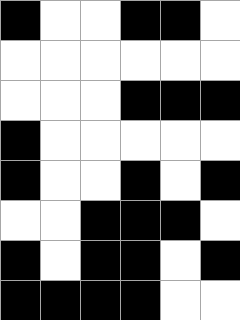[["black", "white", "white", "black", "black", "white"], ["white", "white", "white", "white", "white", "white"], ["white", "white", "white", "black", "black", "black"], ["black", "white", "white", "white", "white", "white"], ["black", "white", "white", "black", "white", "black"], ["white", "white", "black", "black", "black", "white"], ["black", "white", "black", "black", "white", "black"], ["black", "black", "black", "black", "white", "white"]]